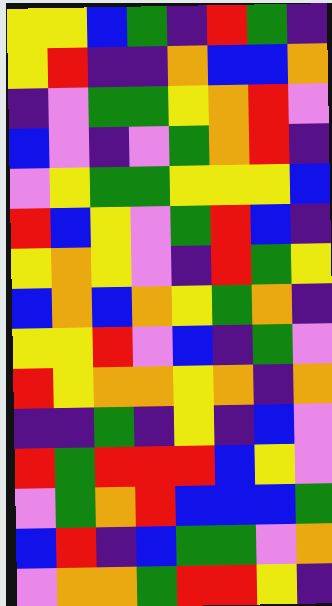[["yellow", "yellow", "blue", "green", "indigo", "red", "green", "indigo"], ["yellow", "red", "indigo", "indigo", "orange", "blue", "blue", "orange"], ["indigo", "violet", "green", "green", "yellow", "orange", "red", "violet"], ["blue", "violet", "indigo", "violet", "green", "orange", "red", "indigo"], ["violet", "yellow", "green", "green", "yellow", "yellow", "yellow", "blue"], ["red", "blue", "yellow", "violet", "green", "red", "blue", "indigo"], ["yellow", "orange", "yellow", "violet", "indigo", "red", "green", "yellow"], ["blue", "orange", "blue", "orange", "yellow", "green", "orange", "indigo"], ["yellow", "yellow", "red", "violet", "blue", "indigo", "green", "violet"], ["red", "yellow", "orange", "orange", "yellow", "orange", "indigo", "orange"], ["indigo", "indigo", "green", "indigo", "yellow", "indigo", "blue", "violet"], ["red", "green", "red", "red", "red", "blue", "yellow", "violet"], ["violet", "green", "orange", "red", "blue", "blue", "blue", "green"], ["blue", "red", "indigo", "blue", "green", "green", "violet", "orange"], ["violet", "orange", "orange", "green", "red", "red", "yellow", "indigo"]]